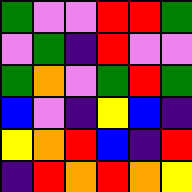[["green", "violet", "violet", "red", "red", "green"], ["violet", "green", "indigo", "red", "violet", "violet"], ["green", "orange", "violet", "green", "red", "green"], ["blue", "violet", "indigo", "yellow", "blue", "indigo"], ["yellow", "orange", "red", "blue", "indigo", "red"], ["indigo", "red", "orange", "red", "orange", "yellow"]]